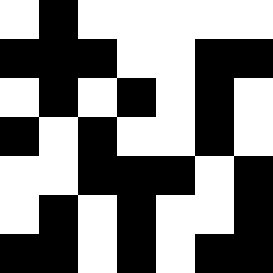[["white", "black", "white", "white", "white", "white", "white"], ["black", "black", "black", "white", "white", "black", "black"], ["white", "black", "white", "black", "white", "black", "white"], ["black", "white", "black", "white", "white", "black", "white"], ["white", "white", "black", "black", "black", "white", "black"], ["white", "black", "white", "black", "white", "white", "black"], ["black", "black", "white", "black", "white", "black", "black"]]